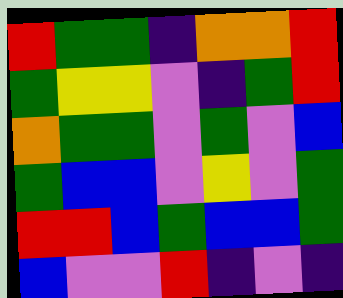[["red", "green", "green", "indigo", "orange", "orange", "red"], ["green", "yellow", "yellow", "violet", "indigo", "green", "red"], ["orange", "green", "green", "violet", "green", "violet", "blue"], ["green", "blue", "blue", "violet", "yellow", "violet", "green"], ["red", "red", "blue", "green", "blue", "blue", "green"], ["blue", "violet", "violet", "red", "indigo", "violet", "indigo"]]